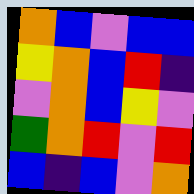[["orange", "blue", "violet", "blue", "blue"], ["yellow", "orange", "blue", "red", "indigo"], ["violet", "orange", "blue", "yellow", "violet"], ["green", "orange", "red", "violet", "red"], ["blue", "indigo", "blue", "violet", "orange"]]